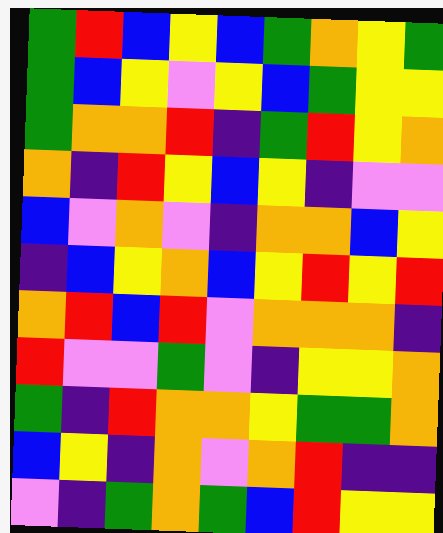[["green", "red", "blue", "yellow", "blue", "green", "orange", "yellow", "green"], ["green", "blue", "yellow", "violet", "yellow", "blue", "green", "yellow", "yellow"], ["green", "orange", "orange", "red", "indigo", "green", "red", "yellow", "orange"], ["orange", "indigo", "red", "yellow", "blue", "yellow", "indigo", "violet", "violet"], ["blue", "violet", "orange", "violet", "indigo", "orange", "orange", "blue", "yellow"], ["indigo", "blue", "yellow", "orange", "blue", "yellow", "red", "yellow", "red"], ["orange", "red", "blue", "red", "violet", "orange", "orange", "orange", "indigo"], ["red", "violet", "violet", "green", "violet", "indigo", "yellow", "yellow", "orange"], ["green", "indigo", "red", "orange", "orange", "yellow", "green", "green", "orange"], ["blue", "yellow", "indigo", "orange", "violet", "orange", "red", "indigo", "indigo"], ["violet", "indigo", "green", "orange", "green", "blue", "red", "yellow", "yellow"]]